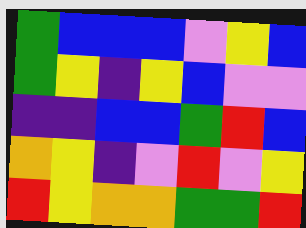[["green", "blue", "blue", "blue", "violet", "yellow", "blue"], ["green", "yellow", "indigo", "yellow", "blue", "violet", "violet"], ["indigo", "indigo", "blue", "blue", "green", "red", "blue"], ["orange", "yellow", "indigo", "violet", "red", "violet", "yellow"], ["red", "yellow", "orange", "orange", "green", "green", "red"]]